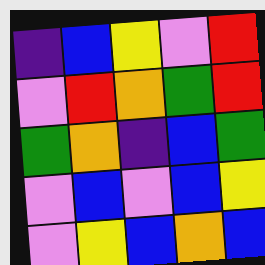[["indigo", "blue", "yellow", "violet", "red"], ["violet", "red", "orange", "green", "red"], ["green", "orange", "indigo", "blue", "green"], ["violet", "blue", "violet", "blue", "yellow"], ["violet", "yellow", "blue", "orange", "blue"]]